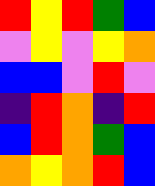[["red", "yellow", "red", "green", "blue"], ["violet", "yellow", "violet", "yellow", "orange"], ["blue", "blue", "violet", "red", "violet"], ["indigo", "red", "orange", "indigo", "red"], ["blue", "red", "orange", "green", "blue"], ["orange", "yellow", "orange", "red", "blue"]]